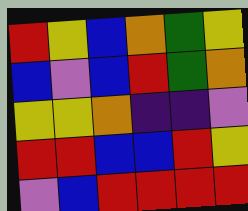[["red", "yellow", "blue", "orange", "green", "yellow"], ["blue", "violet", "blue", "red", "green", "orange"], ["yellow", "yellow", "orange", "indigo", "indigo", "violet"], ["red", "red", "blue", "blue", "red", "yellow"], ["violet", "blue", "red", "red", "red", "red"]]